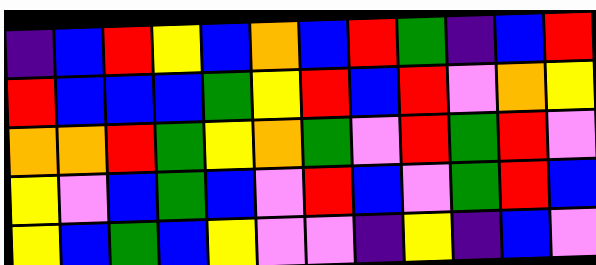[["indigo", "blue", "red", "yellow", "blue", "orange", "blue", "red", "green", "indigo", "blue", "red"], ["red", "blue", "blue", "blue", "green", "yellow", "red", "blue", "red", "violet", "orange", "yellow"], ["orange", "orange", "red", "green", "yellow", "orange", "green", "violet", "red", "green", "red", "violet"], ["yellow", "violet", "blue", "green", "blue", "violet", "red", "blue", "violet", "green", "red", "blue"], ["yellow", "blue", "green", "blue", "yellow", "violet", "violet", "indigo", "yellow", "indigo", "blue", "violet"]]